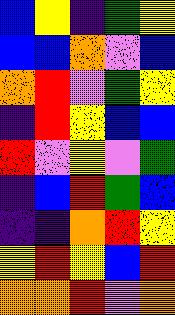[["blue", "yellow", "indigo", "green", "yellow"], ["blue", "blue", "orange", "violet", "blue"], ["orange", "red", "violet", "green", "yellow"], ["indigo", "red", "yellow", "blue", "blue"], ["red", "violet", "yellow", "violet", "green"], ["indigo", "blue", "red", "green", "blue"], ["indigo", "indigo", "orange", "red", "yellow"], ["yellow", "red", "yellow", "blue", "red"], ["orange", "orange", "red", "violet", "orange"]]